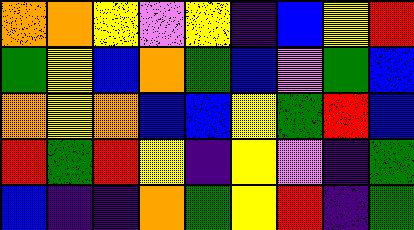[["orange", "orange", "yellow", "violet", "yellow", "indigo", "blue", "yellow", "red"], ["green", "yellow", "blue", "orange", "green", "blue", "violet", "green", "blue"], ["orange", "yellow", "orange", "blue", "blue", "yellow", "green", "red", "blue"], ["red", "green", "red", "yellow", "indigo", "yellow", "violet", "indigo", "green"], ["blue", "indigo", "indigo", "orange", "green", "yellow", "red", "indigo", "green"]]